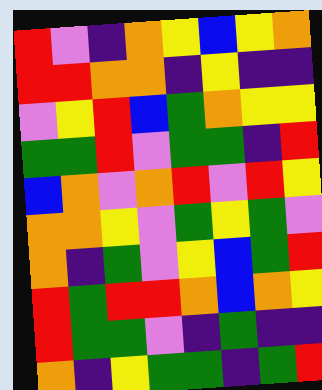[["red", "violet", "indigo", "orange", "yellow", "blue", "yellow", "orange"], ["red", "red", "orange", "orange", "indigo", "yellow", "indigo", "indigo"], ["violet", "yellow", "red", "blue", "green", "orange", "yellow", "yellow"], ["green", "green", "red", "violet", "green", "green", "indigo", "red"], ["blue", "orange", "violet", "orange", "red", "violet", "red", "yellow"], ["orange", "orange", "yellow", "violet", "green", "yellow", "green", "violet"], ["orange", "indigo", "green", "violet", "yellow", "blue", "green", "red"], ["red", "green", "red", "red", "orange", "blue", "orange", "yellow"], ["red", "green", "green", "violet", "indigo", "green", "indigo", "indigo"], ["orange", "indigo", "yellow", "green", "green", "indigo", "green", "red"]]